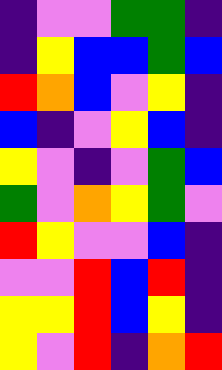[["indigo", "violet", "violet", "green", "green", "indigo"], ["indigo", "yellow", "blue", "blue", "green", "blue"], ["red", "orange", "blue", "violet", "yellow", "indigo"], ["blue", "indigo", "violet", "yellow", "blue", "indigo"], ["yellow", "violet", "indigo", "violet", "green", "blue"], ["green", "violet", "orange", "yellow", "green", "violet"], ["red", "yellow", "violet", "violet", "blue", "indigo"], ["violet", "violet", "red", "blue", "red", "indigo"], ["yellow", "yellow", "red", "blue", "yellow", "indigo"], ["yellow", "violet", "red", "indigo", "orange", "red"]]